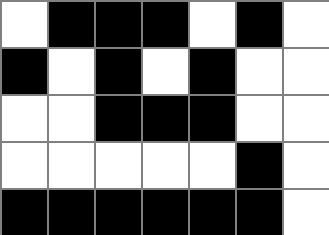[["white", "black", "black", "black", "white", "black", "white"], ["black", "white", "black", "white", "black", "white", "white"], ["white", "white", "black", "black", "black", "white", "white"], ["white", "white", "white", "white", "white", "black", "white"], ["black", "black", "black", "black", "black", "black", "white"]]